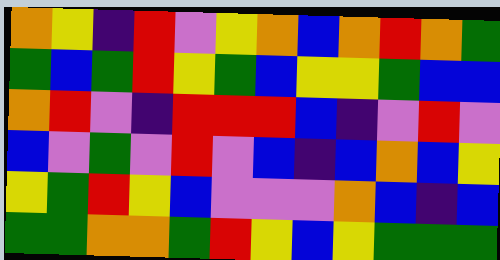[["orange", "yellow", "indigo", "red", "violet", "yellow", "orange", "blue", "orange", "red", "orange", "green"], ["green", "blue", "green", "red", "yellow", "green", "blue", "yellow", "yellow", "green", "blue", "blue"], ["orange", "red", "violet", "indigo", "red", "red", "red", "blue", "indigo", "violet", "red", "violet"], ["blue", "violet", "green", "violet", "red", "violet", "blue", "indigo", "blue", "orange", "blue", "yellow"], ["yellow", "green", "red", "yellow", "blue", "violet", "violet", "violet", "orange", "blue", "indigo", "blue"], ["green", "green", "orange", "orange", "green", "red", "yellow", "blue", "yellow", "green", "green", "green"]]